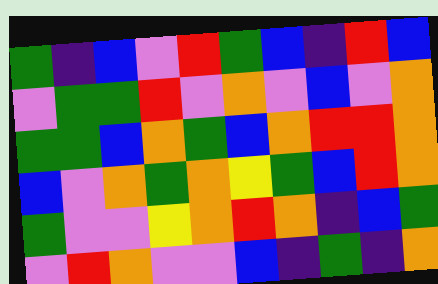[["green", "indigo", "blue", "violet", "red", "green", "blue", "indigo", "red", "blue"], ["violet", "green", "green", "red", "violet", "orange", "violet", "blue", "violet", "orange"], ["green", "green", "blue", "orange", "green", "blue", "orange", "red", "red", "orange"], ["blue", "violet", "orange", "green", "orange", "yellow", "green", "blue", "red", "orange"], ["green", "violet", "violet", "yellow", "orange", "red", "orange", "indigo", "blue", "green"], ["violet", "red", "orange", "violet", "violet", "blue", "indigo", "green", "indigo", "orange"]]